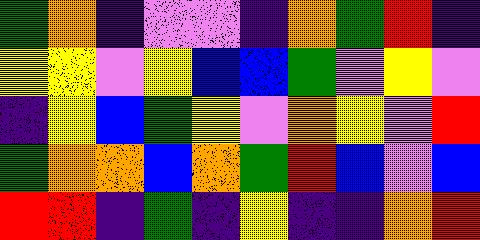[["green", "orange", "indigo", "violet", "violet", "indigo", "orange", "green", "red", "indigo"], ["yellow", "yellow", "violet", "yellow", "blue", "blue", "green", "violet", "yellow", "violet"], ["indigo", "yellow", "blue", "green", "yellow", "violet", "orange", "yellow", "violet", "red"], ["green", "orange", "orange", "blue", "orange", "green", "red", "blue", "violet", "blue"], ["red", "red", "indigo", "green", "indigo", "yellow", "indigo", "indigo", "orange", "red"]]